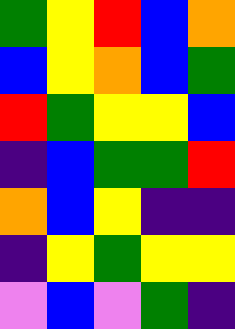[["green", "yellow", "red", "blue", "orange"], ["blue", "yellow", "orange", "blue", "green"], ["red", "green", "yellow", "yellow", "blue"], ["indigo", "blue", "green", "green", "red"], ["orange", "blue", "yellow", "indigo", "indigo"], ["indigo", "yellow", "green", "yellow", "yellow"], ["violet", "blue", "violet", "green", "indigo"]]